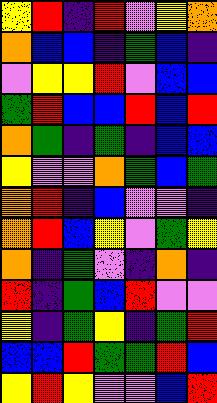[["yellow", "red", "indigo", "red", "violet", "yellow", "orange"], ["orange", "blue", "blue", "indigo", "green", "blue", "indigo"], ["violet", "yellow", "yellow", "red", "violet", "blue", "blue"], ["green", "red", "blue", "blue", "red", "blue", "red"], ["orange", "green", "indigo", "green", "indigo", "blue", "blue"], ["yellow", "violet", "violet", "orange", "green", "blue", "green"], ["orange", "red", "indigo", "blue", "violet", "violet", "indigo"], ["orange", "red", "blue", "yellow", "violet", "green", "yellow"], ["orange", "indigo", "green", "violet", "indigo", "orange", "indigo"], ["red", "indigo", "green", "blue", "red", "violet", "violet"], ["yellow", "indigo", "green", "yellow", "indigo", "green", "red"], ["blue", "blue", "red", "green", "green", "red", "blue"], ["yellow", "red", "yellow", "violet", "violet", "blue", "red"]]